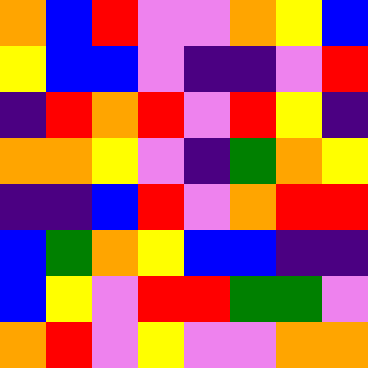[["orange", "blue", "red", "violet", "violet", "orange", "yellow", "blue"], ["yellow", "blue", "blue", "violet", "indigo", "indigo", "violet", "red"], ["indigo", "red", "orange", "red", "violet", "red", "yellow", "indigo"], ["orange", "orange", "yellow", "violet", "indigo", "green", "orange", "yellow"], ["indigo", "indigo", "blue", "red", "violet", "orange", "red", "red"], ["blue", "green", "orange", "yellow", "blue", "blue", "indigo", "indigo"], ["blue", "yellow", "violet", "red", "red", "green", "green", "violet"], ["orange", "red", "violet", "yellow", "violet", "violet", "orange", "orange"]]